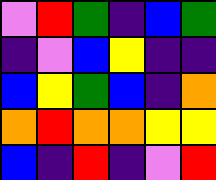[["violet", "red", "green", "indigo", "blue", "green"], ["indigo", "violet", "blue", "yellow", "indigo", "indigo"], ["blue", "yellow", "green", "blue", "indigo", "orange"], ["orange", "red", "orange", "orange", "yellow", "yellow"], ["blue", "indigo", "red", "indigo", "violet", "red"]]